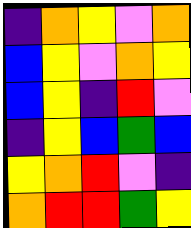[["indigo", "orange", "yellow", "violet", "orange"], ["blue", "yellow", "violet", "orange", "yellow"], ["blue", "yellow", "indigo", "red", "violet"], ["indigo", "yellow", "blue", "green", "blue"], ["yellow", "orange", "red", "violet", "indigo"], ["orange", "red", "red", "green", "yellow"]]